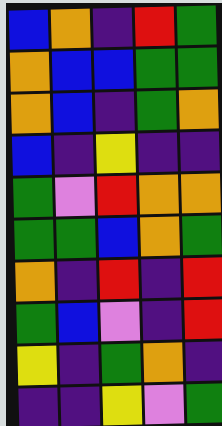[["blue", "orange", "indigo", "red", "green"], ["orange", "blue", "blue", "green", "green"], ["orange", "blue", "indigo", "green", "orange"], ["blue", "indigo", "yellow", "indigo", "indigo"], ["green", "violet", "red", "orange", "orange"], ["green", "green", "blue", "orange", "green"], ["orange", "indigo", "red", "indigo", "red"], ["green", "blue", "violet", "indigo", "red"], ["yellow", "indigo", "green", "orange", "indigo"], ["indigo", "indigo", "yellow", "violet", "green"]]